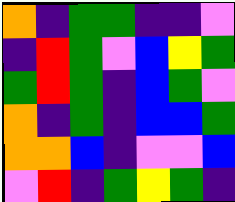[["orange", "indigo", "green", "green", "indigo", "indigo", "violet"], ["indigo", "red", "green", "violet", "blue", "yellow", "green"], ["green", "red", "green", "indigo", "blue", "green", "violet"], ["orange", "indigo", "green", "indigo", "blue", "blue", "green"], ["orange", "orange", "blue", "indigo", "violet", "violet", "blue"], ["violet", "red", "indigo", "green", "yellow", "green", "indigo"]]